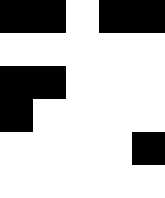[["black", "black", "white", "black", "black"], ["white", "white", "white", "white", "white"], ["black", "black", "white", "white", "white"], ["black", "white", "white", "white", "white"], ["white", "white", "white", "white", "black"], ["white", "white", "white", "white", "white"]]